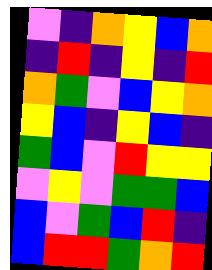[["violet", "indigo", "orange", "yellow", "blue", "orange"], ["indigo", "red", "indigo", "yellow", "indigo", "red"], ["orange", "green", "violet", "blue", "yellow", "orange"], ["yellow", "blue", "indigo", "yellow", "blue", "indigo"], ["green", "blue", "violet", "red", "yellow", "yellow"], ["violet", "yellow", "violet", "green", "green", "blue"], ["blue", "violet", "green", "blue", "red", "indigo"], ["blue", "red", "red", "green", "orange", "red"]]